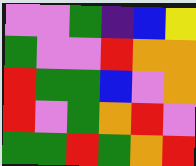[["violet", "violet", "green", "indigo", "blue", "yellow"], ["green", "violet", "violet", "red", "orange", "orange"], ["red", "green", "green", "blue", "violet", "orange"], ["red", "violet", "green", "orange", "red", "violet"], ["green", "green", "red", "green", "orange", "red"]]